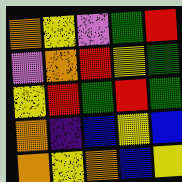[["orange", "yellow", "violet", "green", "red"], ["violet", "orange", "red", "yellow", "green"], ["yellow", "red", "green", "red", "green"], ["orange", "indigo", "blue", "yellow", "blue"], ["orange", "yellow", "orange", "blue", "yellow"]]